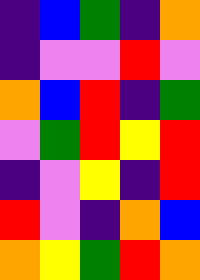[["indigo", "blue", "green", "indigo", "orange"], ["indigo", "violet", "violet", "red", "violet"], ["orange", "blue", "red", "indigo", "green"], ["violet", "green", "red", "yellow", "red"], ["indigo", "violet", "yellow", "indigo", "red"], ["red", "violet", "indigo", "orange", "blue"], ["orange", "yellow", "green", "red", "orange"]]